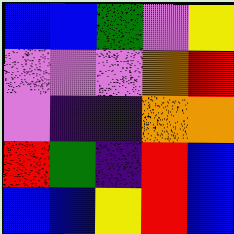[["blue", "blue", "green", "violet", "yellow"], ["violet", "violet", "violet", "orange", "red"], ["violet", "indigo", "indigo", "orange", "orange"], ["red", "green", "indigo", "red", "blue"], ["blue", "blue", "yellow", "red", "blue"]]